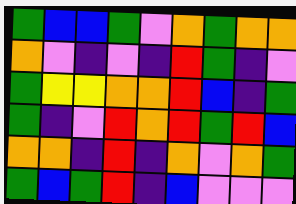[["green", "blue", "blue", "green", "violet", "orange", "green", "orange", "orange"], ["orange", "violet", "indigo", "violet", "indigo", "red", "green", "indigo", "violet"], ["green", "yellow", "yellow", "orange", "orange", "red", "blue", "indigo", "green"], ["green", "indigo", "violet", "red", "orange", "red", "green", "red", "blue"], ["orange", "orange", "indigo", "red", "indigo", "orange", "violet", "orange", "green"], ["green", "blue", "green", "red", "indigo", "blue", "violet", "violet", "violet"]]